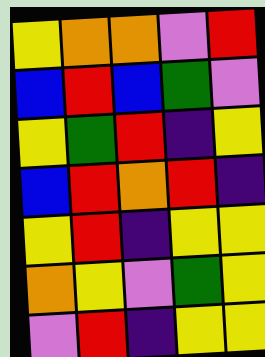[["yellow", "orange", "orange", "violet", "red"], ["blue", "red", "blue", "green", "violet"], ["yellow", "green", "red", "indigo", "yellow"], ["blue", "red", "orange", "red", "indigo"], ["yellow", "red", "indigo", "yellow", "yellow"], ["orange", "yellow", "violet", "green", "yellow"], ["violet", "red", "indigo", "yellow", "yellow"]]